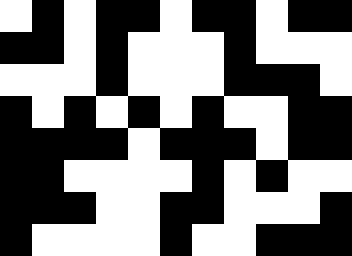[["white", "black", "white", "black", "black", "white", "black", "black", "white", "black", "black"], ["black", "black", "white", "black", "white", "white", "white", "black", "white", "white", "white"], ["white", "white", "white", "black", "white", "white", "white", "black", "black", "black", "white"], ["black", "white", "black", "white", "black", "white", "black", "white", "white", "black", "black"], ["black", "black", "black", "black", "white", "black", "black", "black", "white", "black", "black"], ["black", "black", "white", "white", "white", "white", "black", "white", "black", "white", "white"], ["black", "black", "black", "white", "white", "black", "black", "white", "white", "white", "black"], ["black", "white", "white", "white", "white", "black", "white", "white", "black", "black", "black"]]